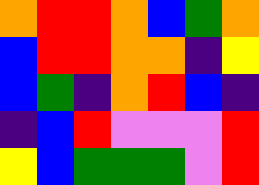[["orange", "red", "red", "orange", "blue", "green", "orange"], ["blue", "red", "red", "orange", "orange", "indigo", "yellow"], ["blue", "green", "indigo", "orange", "red", "blue", "indigo"], ["indigo", "blue", "red", "violet", "violet", "violet", "red"], ["yellow", "blue", "green", "green", "green", "violet", "red"]]